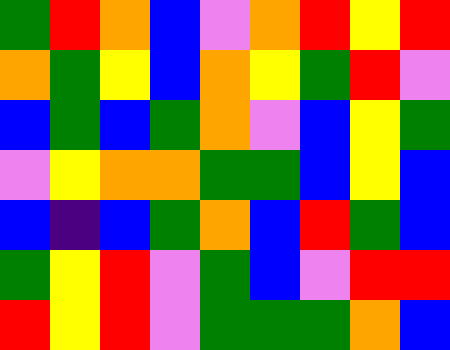[["green", "red", "orange", "blue", "violet", "orange", "red", "yellow", "red"], ["orange", "green", "yellow", "blue", "orange", "yellow", "green", "red", "violet"], ["blue", "green", "blue", "green", "orange", "violet", "blue", "yellow", "green"], ["violet", "yellow", "orange", "orange", "green", "green", "blue", "yellow", "blue"], ["blue", "indigo", "blue", "green", "orange", "blue", "red", "green", "blue"], ["green", "yellow", "red", "violet", "green", "blue", "violet", "red", "red"], ["red", "yellow", "red", "violet", "green", "green", "green", "orange", "blue"]]